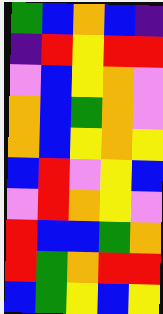[["green", "blue", "orange", "blue", "indigo"], ["indigo", "red", "yellow", "red", "red"], ["violet", "blue", "yellow", "orange", "violet"], ["orange", "blue", "green", "orange", "violet"], ["orange", "blue", "yellow", "orange", "yellow"], ["blue", "red", "violet", "yellow", "blue"], ["violet", "red", "orange", "yellow", "violet"], ["red", "blue", "blue", "green", "orange"], ["red", "green", "orange", "red", "red"], ["blue", "green", "yellow", "blue", "yellow"]]